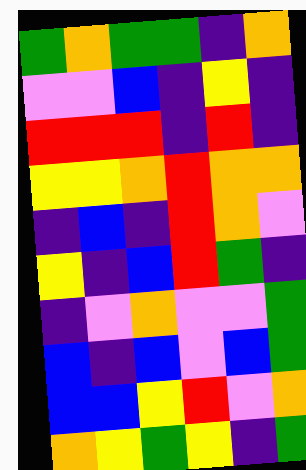[["green", "orange", "green", "green", "indigo", "orange"], ["violet", "violet", "blue", "indigo", "yellow", "indigo"], ["red", "red", "red", "indigo", "red", "indigo"], ["yellow", "yellow", "orange", "red", "orange", "orange"], ["indigo", "blue", "indigo", "red", "orange", "violet"], ["yellow", "indigo", "blue", "red", "green", "indigo"], ["indigo", "violet", "orange", "violet", "violet", "green"], ["blue", "indigo", "blue", "violet", "blue", "green"], ["blue", "blue", "yellow", "red", "violet", "orange"], ["orange", "yellow", "green", "yellow", "indigo", "green"]]